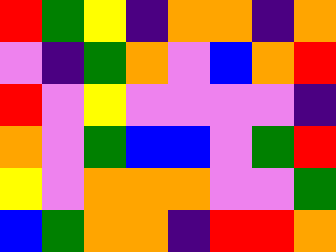[["red", "green", "yellow", "indigo", "orange", "orange", "indigo", "orange"], ["violet", "indigo", "green", "orange", "violet", "blue", "orange", "red"], ["red", "violet", "yellow", "violet", "violet", "violet", "violet", "indigo"], ["orange", "violet", "green", "blue", "blue", "violet", "green", "red"], ["yellow", "violet", "orange", "orange", "orange", "violet", "violet", "green"], ["blue", "green", "orange", "orange", "indigo", "red", "red", "orange"]]